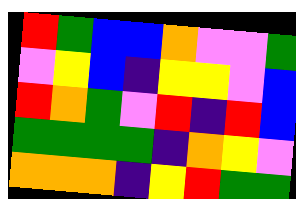[["red", "green", "blue", "blue", "orange", "violet", "violet", "green"], ["violet", "yellow", "blue", "indigo", "yellow", "yellow", "violet", "blue"], ["red", "orange", "green", "violet", "red", "indigo", "red", "blue"], ["green", "green", "green", "green", "indigo", "orange", "yellow", "violet"], ["orange", "orange", "orange", "indigo", "yellow", "red", "green", "green"]]